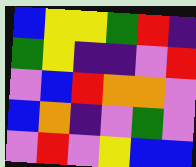[["blue", "yellow", "yellow", "green", "red", "indigo"], ["green", "yellow", "indigo", "indigo", "violet", "red"], ["violet", "blue", "red", "orange", "orange", "violet"], ["blue", "orange", "indigo", "violet", "green", "violet"], ["violet", "red", "violet", "yellow", "blue", "blue"]]